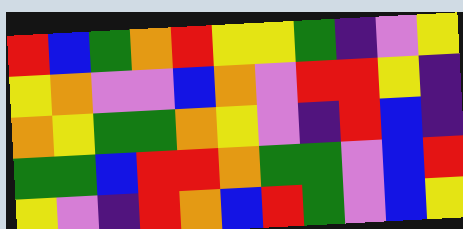[["red", "blue", "green", "orange", "red", "yellow", "yellow", "green", "indigo", "violet", "yellow"], ["yellow", "orange", "violet", "violet", "blue", "orange", "violet", "red", "red", "yellow", "indigo"], ["orange", "yellow", "green", "green", "orange", "yellow", "violet", "indigo", "red", "blue", "indigo"], ["green", "green", "blue", "red", "red", "orange", "green", "green", "violet", "blue", "red"], ["yellow", "violet", "indigo", "red", "orange", "blue", "red", "green", "violet", "blue", "yellow"]]